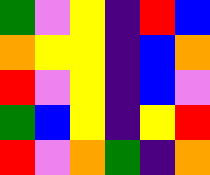[["green", "violet", "yellow", "indigo", "red", "blue"], ["orange", "yellow", "yellow", "indigo", "blue", "orange"], ["red", "violet", "yellow", "indigo", "blue", "violet"], ["green", "blue", "yellow", "indigo", "yellow", "red"], ["red", "violet", "orange", "green", "indigo", "orange"]]